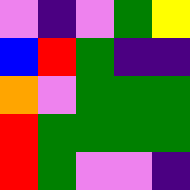[["violet", "indigo", "violet", "green", "yellow"], ["blue", "red", "green", "indigo", "indigo"], ["orange", "violet", "green", "green", "green"], ["red", "green", "green", "green", "green"], ["red", "green", "violet", "violet", "indigo"]]